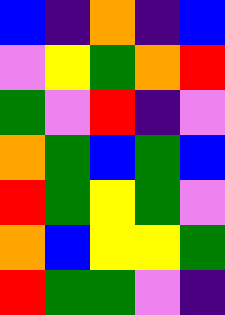[["blue", "indigo", "orange", "indigo", "blue"], ["violet", "yellow", "green", "orange", "red"], ["green", "violet", "red", "indigo", "violet"], ["orange", "green", "blue", "green", "blue"], ["red", "green", "yellow", "green", "violet"], ["orange", "blue", "yellow", "yellow", "green"], ["red", "green", "green", "violet", "indigo"]]